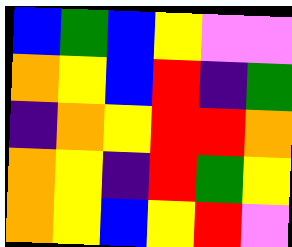[["blue", "green", "blue", "yellow", "violet", "violet"], ["orange", "yellow", "blue", "red", "indigo", "green"], ["indigo", "orange", "yellow", "red", "red", "orange"], ["orange", "yellow", "indigo", "red", "green", "yellow"], ["orange", "yellow", "blue", "yellow", "red", "violet"]]